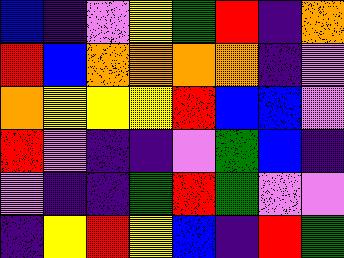[["blue", "indigo", "violet", "yellow", "green", "red", "indigo", "orange"], ["red", "blue", "orange", "orange", "orange", "orange", "indigo", "violet"], ["orange", "yellow", "yellow", "yellow", "red", "blue", "blue", "violet"], ["red", "violet", "indigo", "indigo", "violet", "green", "blue", "indigo"], ["violet", "indigo", "indigo", "green", "red", "green", "violet", "violet"], ["indigo", "yellow", "red", "yellow", "blue", "indigo", "red", "green"]]